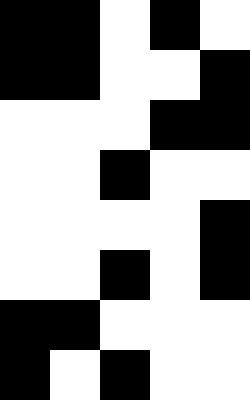[["black", "black", "white", "black", "white"], ["black", "black", "white", "white", "black"], ["white", "white", "white", "black", "black"], ["white", "white", "black", "white", "white"], ["white", "white", "white", "white", "black"], ["white", "white", "black", "white", "black"], ["black", "black", "white", "white", "white"], ["black", "white", "black", "white", "white"]]